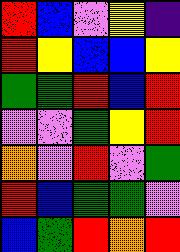[["red", "blue", "violet", "yellow", "indigo"], ["red", "yellow", "blue", "blue", "yellow"], ["green", "green", "red", "blue", "red"], ["violet", "violet", "green", "yellow", "red"], ["orange", "violet", "red", "violet", "green"], ["red", "blue", "green", "green", "violet"], ["blue", "green", "red", "orange", "red"]]